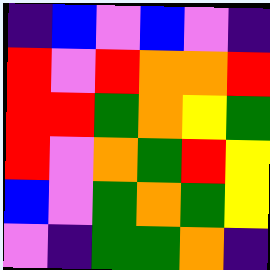[["indigo", "blue", "violet", "blue", "violet", "indigo"], ["red", "violet", "red", "orange", "orange", "red"], ["red", "red", "green", "orange", "yellow", "green"], ["red", "violet", "orange", "green", "red", "yellow"], ["blue", "violet", "green", "orange", "green", "yellow"], ["violet", "indigo", "green", "green", "orange", "indigo"]]